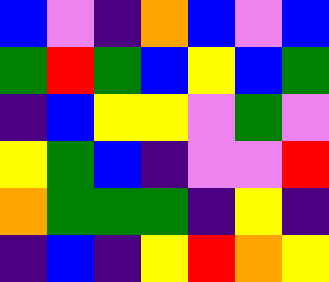[["blue", "violet", "indigo", "orange", "blue", "violet", "blue"], ["green", "red", "green", "blue", "yellow", "blue", "green"], ["indigo", "blue", "yellow", "yellow", "violet", "green", "violet"], ["yellow", "green", "blue", "indigo", "violet", "violet", "red"], ["orange", "green", "green", "green", "indigo", "yellow", "indigo"], ["indigo", "blue", "indigo", "yellow", "red", "orange", "yellow"]]